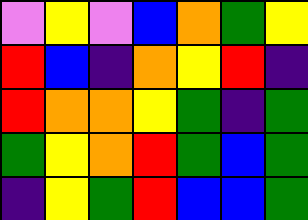[["violet", "yellow", "violet", "blue", "orange", "green", "yellow"], ["red", "blue", "indigo", "orange", "yellow", "red", "indigo"], ["red", "orange", "orange", "yellow", "green", "indigo", "green"], ["green", "yellow", "orange", "red", "green", "blue", "green"], ["indigo", "yellow", "green", "red", "blue", "blue", "green"]]